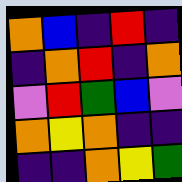[["orange", "blue", "indigo", "red", "indigo"], ["indigo", "orange", "red", "indigo", "orange"], ["violet", "red", "green", "blue", "violet"], ["orange", "yellow", "orange", "indigo", "indigo"], ["indigo", "indigo", "orange", "yellow", "green"]]